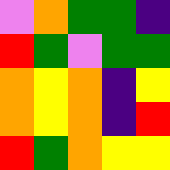[["violet", "orange", "green", "green", "indigo"], ["red", "green", "violet", "green", "green"], ["orange", "yellow", "orange", "indigo", "yellow"], ["orange", "yellow", "orange", "indigo", "red"], ["red", "green", "orange", "yellow", "yellow"]]